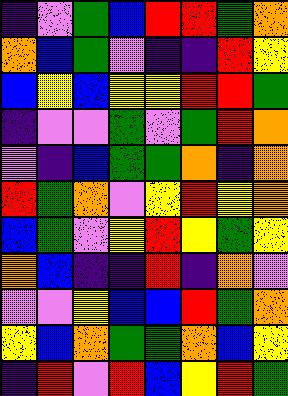[["indigo", "violet", "green", "blue", "red", "red", "green", "orange"], ["orange", "blue", "green", "violet", "indigo", "indigo", "red", "yellow"], ["blue", "yellow", "blue", "yellow", "yellow", "red", "red", "green"], ["indigo", "violet", "violet", "green", "violet", "green", "red", "orange"], ["violet", "indigo", "blue", "green", "green", "orange", "indigo", "orange"], ["red", "green", "orange", "violet", "yellow", "red", "yellow", "orange"], ["blue", "green", "violet", "yellow", "red", "yellow", "green", "yellow"], ["orange", "blue", "indigo", "indigo", "red", "indigo", "orange", "violet"], ["violet", "violet", "yellow", "blue", "blue", "red", "green", "orange"], ["yellow", "blue", "orange", "green", "green", "orange", "blue", "yellow"], ["indigo", "red", "violet", "red", "blue", "yellow", "red", "green"]]